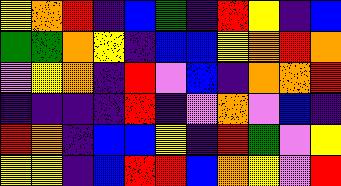[["yellow", "orange", "red", "indigo", "blue", "green", "indigo", "red", "yellow", "indigo", "blue"], ["green", "green", "orange", "yellow", "indigo", "blue", "blue", "yellow", "orange", "red", "orange"], ["violet", "yellow", "orange", "indigo", "red", "violet", "blue", "indigo", "orange", "orange", "red"], ["indigo", "indigo", "indigo", "indigo", "red", "indigo", "violet", "orange", "violet", "blue", "indigo"], ["red", "orange", "indigo", "blue", "blue", "yellow", "indigo", "red", "green", "violet", "yellow"], ["yellow", "yellow", "indigo", "blue", "red", "red", "blue", "orange", "yellow", "violet", "red"]]